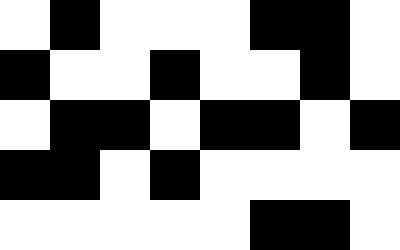[["white", "black", "white", "white", "white", "black", "black", "white"], ["black", "white", "white", "black", "white", "white", "black", "white"], ["white", "black", "black", "white", "black", "black", "white", "black"], ["black", "black", "white", "black", "white", "white", "white", "white"], ["white", "white", "white", "white", "white", "black", "black", "white"]]